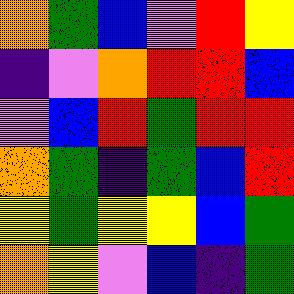[["orange", "green", "blue", "violet", "red", "yellow"], ["indigo", "violet", "orange", "red", "red", "blue"], ["violet", "blue", "red", "green", "red", "red"], ["orange", "green", "indigo", "green", "blue", "red"], ["yellow", "green", "yellow", "yellow", "blue", "green"], ["orange", "yellow", "violet", "blue", "indigo", "green"]]